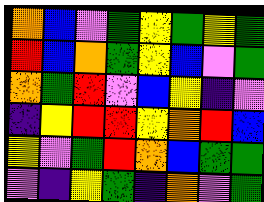[["orange", "blue", "violet", "green", "yellow", "green", "yellow", "green"], ["red", "blue", "orange", "green", "yellow", "blue", "violet", "green"], ["orange", "green", "red", "violet", "blue", "yellow", "indigo", "violet"], ["indigo", "yellow", "red", "red", "yellow", "orange", "red", "blue"], ["yellow", "violet", "green", "red", "orange", "blue", "green", "green"], ["violet", "indigo", "yellow", "green", "indigo", "orange", "violet", "green"]]